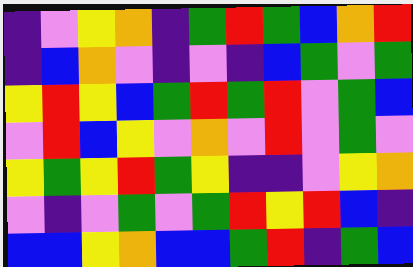[["indigo", "violet", "yellow", "orange", "indigo", "green", "red", "green", "blue", "orange", "red"], ["indigo", "blue", "orange", "violet", "indigo", "violet", "indigo", "blue", "green", "violet", "green"], ["yellow", "red", "yellow", "blue", "green", "red", "green", "red", "violet", "green", "blue"], ["violet", "red", "blue", "yellow", "violet", "orange", "violet", "red", "violet", "green", "violet"], ["yellow", "green", "yellow", "red", "green", "yellow", "indigo", "indigo", "violet", "yellow", "orange"], ["violet", "indigo", "violet", "green", "violet", "green", "red", "yellow", "red", "blue", "indigo"], ["blue", "blue", "yellow", "orange", "blue", "blue", "green", "red", "indigo", "green", "blue"]]